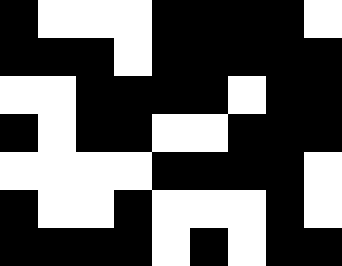[["black", "white", "white", "white", "black", "black", "black", "black", "white"], ["black", "black", "black", "white", "black", "black", "black", "black", "black"], ["white", "white", "black", "black", "black", "black", "white", "black", "black"], ["black", "white", "black", "black", "white", "white", "black", "black", "black"], ["white", "white", "white", "white", "black", "black", "black", "black", "white"], ["black", "white", "white", "black", "white", "white", "white", "black", "white"], ["black", "black", "black", "black", "white", "black", "white", "black", "black"]]